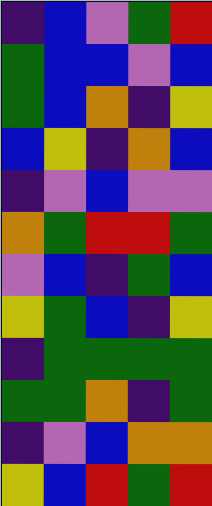[["indigo", "blue", "violet", "green", "red"], ["green", "blue", "blue", "violet", "blue"], ["green", "blue", "orange", "indigo", "yellow"], ["blue", "yellow", "indigo", "orange", "blue"], ["indigo", "violet", "blue", "violet", "violet"], ["orange", "green", "red", "red", "green"], ["violet", "blue", "indigo", "green", "blue"], ["yellow", "green", "blue", "indigo", "yellow"], ["indigo", "green", "green", "green", "green"], ["green", "green", "orange", "indigo", "green"], ["indigo", "violet", "blue", "orange", "orange"], ["yellow", "blue", "red", "green", "red"]]